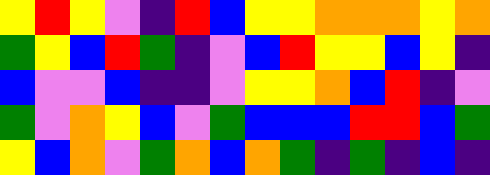[["yellow", "red", "yellow", "violet", "indigo", "red", "blue", "yellow", "yellow", "orange", "orange", "orange", "yellow", "orange"], ["green", "yellow", "blue", "red", "green", "indigo", "violet", "blue", "red", "yellow", "yellow", "blue", "yellow", "indigo"], ["blue", "violet", "violet", "blue", "indigo", "indigo", "violet", "yellow", "yellow", "orange", "blue", "red", "indigo", "violet"], ["green", "violet", "orange", "yellow", "blue", "violet", "green", "blue", "blue", "blue", "red", "red", "blue", "green"], ["yellow", "blue", "orange", "violet", "green", "orange", "blue", "orange", "green", "indigo", "green", "indigo", "blue", "indigo"]]